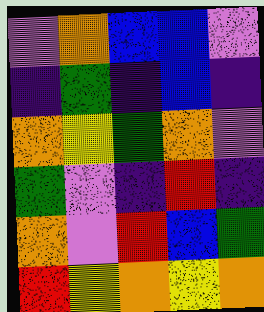[["violet", "orange", "blue", "blue", "violet"], ["indigo", "green", "indigo", "blue", "indigo"], ["orange", "yellow", "green", "orange", "violet"], ["green", "violet", "indigo", "red", "indigo"], ["orange", "violet", "red", "blue", "green"], ["red", "yellow", "orange", "yellow", "orange"]]